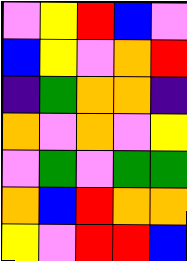[["violet", "yellow", "red", "blue", "violet"], ["blue", "yellow", "violet", "orange", "red"], ["indigo", "green", "orange", "orange", "indigo"], ["orange", "violet", "orange", "violet", "yellow"], ["violet", "green", "violet", "green", "green"], ["orange", "blue", "red", "orange", "orange"], ["yellow", "violet", "red", "red", "blue"]]